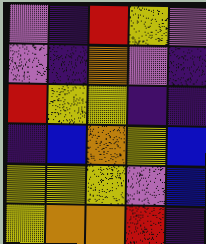[["violet", "indigo", "red", "yellow", "violet"], ["violet", "indigo", "orange", "violet", "indigo"], ["red", "yellow", "yellow", "indigo", "indigo"], ["indigo", "blue", "orange", "yellow", "blue"], ["yellow", "yellow", "yellow", "violet", "blue"], ["yellow", "orange", "orange", "red", "indigo"]]